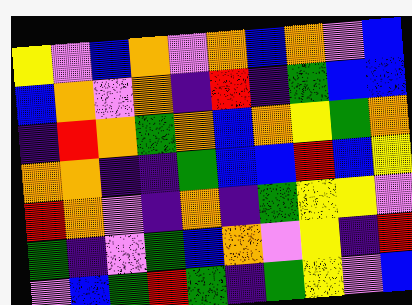[["yellow", "violet", "blue", "orange", "violet", "orange", "blue", "orange", "violet", "blue"], ["blue", "orange", "violet", "orange", "indigo", "red", "indigo", "green", "blue", "blue"], ["indigo", "red", "orange", "green", "orange", "blue", "orange", "yellow", "green", "orange"], ["orange", "orange", "indigo", "indigo", "green", "blue", "blue", "red", "blue", "yellow"], ["red", "orange", "violet", "indigo", "orange", "indigo", "green", "yellow", "yellow", "violet"], ["green", "indigo", "violet", "green", "blue", "orange", "violet", "yellow", "indigo", "red"], ["violet", "blue", "green", "red", "green", "indigo", "green", "yellow", "violet", "blue"]]